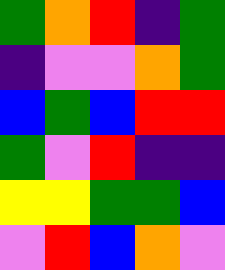[["green", "orange", "red", "indigo", "green"], ["indigo", "violet", "violet", "orange", "green"], ["blue", "green", "blue", "red", "red"], ["green", "violet", "red", "indigo", "indigo"], ["yellow", "yellow", "green", "green", "blue"], ["violet", "red", "blue", "orange", "violet"]]